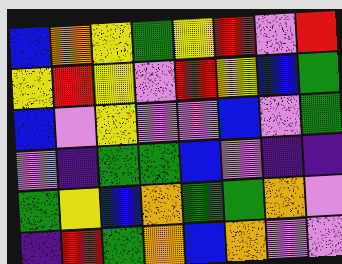[["blue", "orange", "yellow", "green", "yellow", "red", "violet", "red"], ["yellow", "red", "yellow", "violet", "red", "yellow", "blue", "green"], ["blue", "violet", "yellow", "violet", "violet", "blue", "violet", "green"], ["violet", "indigo", "green", "green", "blue", "violet", "indigo", "indigo"], ["green", "yellow", "blue", "orange", "green", "green", "orange", "violet"], ["indigo", "red", "green", "orange", "blue", "orange", "violet", "violet"]]